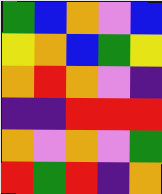[["green", "blue", "orange", "violet", "blue"], ["yellow", "orange", "blue", "green", "yellow"], ["orange", "red", "orange", "violet", "indigo"], ["indigo", "indigo", "red", "red", "red"], ["orange", "violet", "orange", "violet", "green"], ["red", "green", "red", "indigo", "orange"]]